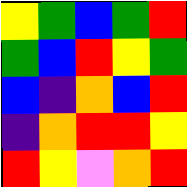[["yellow", "green", "blue", "green", "red"], ["green", "blue", "red", "yellow", "green"], ["blue", "indigo", "orange", "blue", "red"], ["indigo", "orange", "red", "red", "yellow"], ["red", "yellow", "violet", "orange", "red"]]